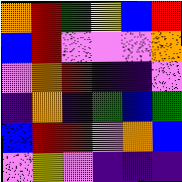[["orange", "red", "green", "yellow", "blue", "red"], ["blue", "red", "violet", "violet", "violet", "orange"], ["violet", "orange", "red", "indigo", "indigo", "violet"], ["indigo", "orange", "indigo", "green", "blue", "green"], ["blue", "red", "red", "violet", "orange", "blue"], ["violet", "yellow", "violet", "indigo", "indigo", "indigo"]]